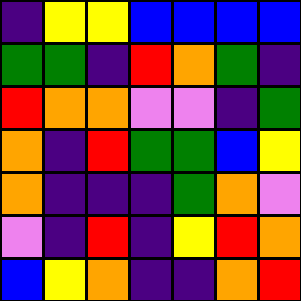[["indigo", "yellow", "yellow", "blue", "blue", "blue", "blue"], ["green", "green", "indigo", "red", "orange", "green", "indigo"], ["red", "orange", "orange", "violet", "violet", "indigo", "green"], ["orange", "indigo", "red", "green", "green", "blue", "yellow"], ["orange", "indigo", "indigo", "indigo", "green", "orange", "violet"], ["violet", "indigo", "red", "indigo", "yellow", "red", "orange"], ["blue", "yellow", "orange", "indigo", "indigo", "orange", "red"]]